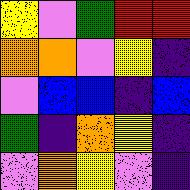[["yellow", "violet", "green", "red", "red"], ["orange", "orange", "violet", "yellow", "indigo"], ["violet", "blue", "blue", "indigo", "blue"], ["green", "indigo", "orange", "yellow", "indigo"], ["violet", "orange", "yellow", "violet", "indigo"]]